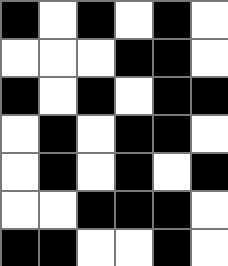[["black", "white", "black", "white", "black", "white"], ["white", "white", "white", "black", "black", "white"], ["black", "white", "black", "white", "black", "black"], ["white", "black", "white", "black", "black", "white"], ["white", "black", "white", "black", "white", "black"], ["white", "white", "black", "black", "black", "white"], ["black", "black", "white", "white", "black", "white"]]